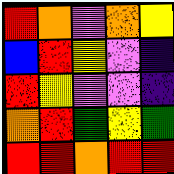[["red", "orange", "violet", "orange", "yellow"], ["blue", "red", "yellow", "violet", "indigo"], ["red", "yellow", "violet", "violet", "indigo"], ["orange", "red", "green", "yellow", "green"], ["red", "red", "orange", "red", "red"]]